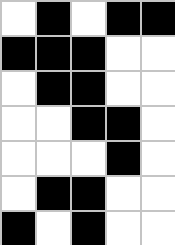[["white", "black", "white", "black", "black"], ["black", "black", "black", "white", "white"], ["white", "black", "black", "white", "white"], ["white", "white", "black", "black", "white"], ["white", "white", "white", "black", "white"], ["white", "black", "black", "white", "white"], ["black", "white", "black", "white", "white"]]